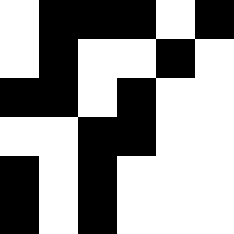[["white", "black", "black", "black", "white", "black"], ["white", "black", "white", "white", "black", "white"], ["black", "black", "white", "black", "white", "white"], ["white", "white", "black", "black", "white", "white"], ["black", "white", "black", "white", "white", "white"], ["black", "white", "black", "white", "white", "white"]]